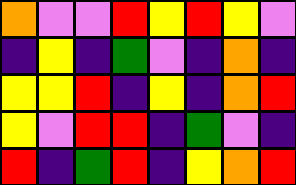[["orange", "violet", "violet", "red", "yellow", "red", "yellow", "violet"], ["indigo", "yellow", "indigo", "green", "violet", "indigo", "orange", "indigo"], ["yellow", "yellow", "red", "indigo", "yellow", "indigo", "orange", "red"], ["yellow", "violet", "red", "red", "indigo", "green", "violet", "indigo"], ["red", "indigo", "green", "red", "indigo", "yellow", "orange", "red"]]